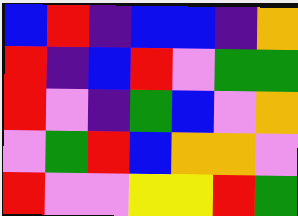[["blue", "red", "indigo", "blue", "blue", "indigo", "orange"], ["red", "indigo", "blue", "red", "violet", "green", "green"], ["red", "violet", "indigo", "green", "blue", "violet", "orange"], ["violet", "green", "red", "blue", "orange", "orange", "violet"], ["red", "violet", "violet", "yellow", "yellow", "red", "green"]]